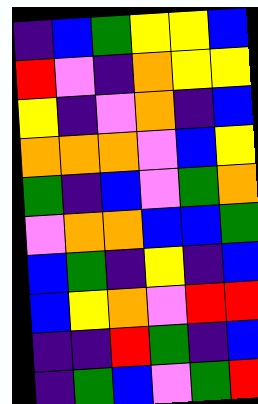[["indigo", "blue", "green", "yellow", "yellow", "blue"], ["red", "violet", "indigo", "orange", "yellow", "yellow"], ["yellow", "indigo", "violet", "orange", "indigo", "blue"], ["orange", "orange", "orange", "violet", "blue", "yellow"], ["green", "indigo", "blue", "violet", "green", "orange"], ["violet", "orange", "orange", "blue", "blue", "green"], ["blue", "green", "indigo", "yellow", "indigo", "blue"], ["blue", "yellow", "orange", "violet", "red", "red"], ["indigo", "indigo", "red", "green", "indigo", "blue"], ["indigo", "green", "blue", "violet", "green", "red"]]